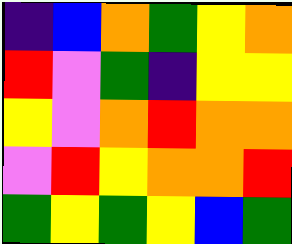[["indigo", "blue", "orange", "green", "yellow", "orange"], ["red", "violet", "green", "indigo", "yellow", "yellow"], ["yellow", "violet", "orange", "red", "orange", "orange"], ["violet", "red", "yellow", "orange", "orange", "red"], ["green", "yellow", "green", "yellow", "blue", "green"]]